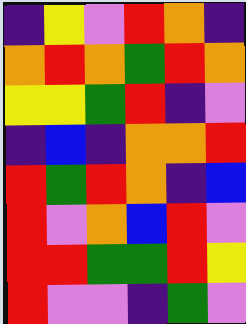[["indigo", "yellow", "violet", "red", "orange", "indigo"], ["orange", "red", "orange", "green", "red", "orange"], ["yellow", "yellow", "green", "red", "indigo", "violet"], ["indigo", "blue", "indigo", "orange", "orange", "red"], ["red", "green", "red", "orange", "indigo", "blue"], ["red", "violet", "orange", "blue", "red", "violet"], ["red", "red", "green", "green", "red", "yellow"], ["red", "violet", "violet", "indigo", "green", "violet"]]